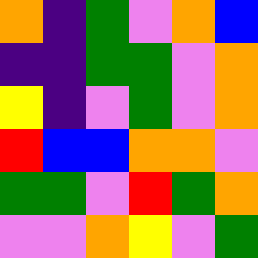[["orange", "indigo", "green", "violet", "orange", "blue"], ["indigo", "indigo", "green", "green", "violet", "orange"], ["yellow", "indigo", "violet", "green", "violet", "orange"], ["red", "blue", "blue", "orange", "orange", "violet"], ["green", "green", "violet", "red", "green", "orange"], ["violet", "violet", "orange", "yellow", "violet", "green"]]